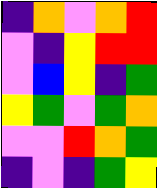[["indigo", "orange", "violet", "orange", "red"], ["violet", "indigo", "yellow", "red", "red"], ["violet", "blue", "yellow", "indigo", "green"], ["yellow", "green", "violet", "green", "orange"], ["violet", "violet", "red", "orange", "green"], ["indigo", "violet", "indigo", "green", "yellow"]]